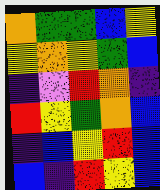[["orange", "green", "green", "blue", "yellow"], ["yellow", "orange", "yellow", "green", "blue"], ["indigo", "violet", "red", "orange", "indigo"], ["red", "yellow", "green", "orange", "blue"], ["indigo", "blue", "yellow", "red", "blue"], ["blue", "indigo", "red", "yellow", "blue"]]